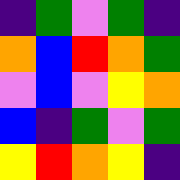[["indigo", "green", "violet", "green", "indigo"], ["orange", "blue", "red", "orange", "green"], ["violet", "blue", "violet", "yellow", "orange"], ["blue", "indigo", "green", "violet", "green"], ["yellow", "red", "orange", "yellow", "indigo"]]